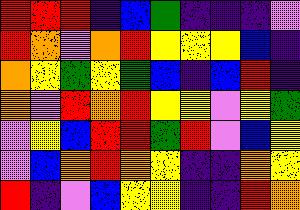[["red", "red", "red", "indigo", "blue", "green", "indigo", "indigo", "indigo", "violet"], ["red", "orange", "violet", "orange", "red", "yellow", "yellow", "yellow", "blue", "indigo"], ["orange", "yellow", "green", "yellow", "green", "blue", "indigo", "blue", "red", "indigo"], ["orange", "violet", "red", "orange", "red", "yellow", "yellow", "violet", "yellow", "green"], ["violet", "yellow", "blue", "red", "red", "green", "red", "violet", "blue", "yellow"], ["violet", "blue", "orange", "red", "orange", "yellow", "indigo", "indigo", "orange", "yellow"], ["red", "indigo", "violet", "blue", "yellow", "yellow", "indigo", "indigo", "red", "orange"]]